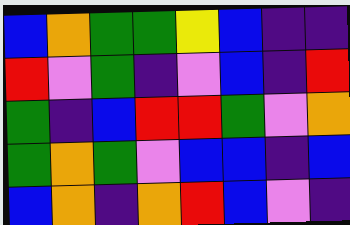[["blue", "orange", "green", "green", "yellow", "blue", "indigo", "indigo"], ["red", "violet", "green", "indigo", "violet", "blue", "indigo", "red"], ["green", "indigo", "blue", "red", "red", "green", "violet", "orange"], ["green", "orange", "green", "violet", "blue", "blue", "indigo", "blue"], ["blue", "orange", "indigo", "orange", "red", "blue", "violet", "indigo"]]